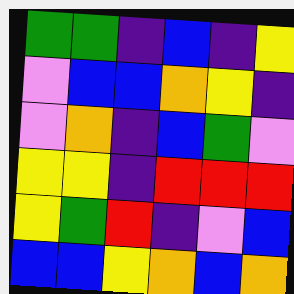[["green", "green", "indigo", "blue", "indigo", "yellow"], ["violet", "blue", "blue", "orange", "yellow", "indigo"], ["violet", "orange", "indigo", "blue", "green", "violet"], ["yellow", "yellow", "indigo", "red", "red", "red"], ["yellow", "green", "red", "indigo", "violet", "blue"], ["blue", "blue", "yellow", "orange", "blue", "orange"]]